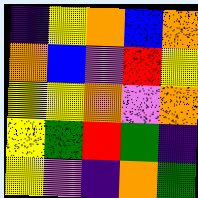[["indigo", "yellow", "orange", "blue", "orange"], ["orange", "blue", "violet", "red", "yellow"], ["yellow", "yellow", "orange", "violet", "orange"], ["yellow", "green", "red", "green", "indigo"], ["yellow", "violet", "indigo", "orange", "green"]]